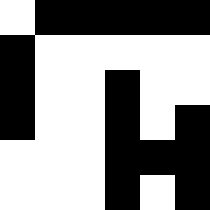[["white", "black", "black", "black", "black", "black"], ["black", "white", "white", "white", "white", "white"], ["black", "white", "white", "black", "white", "white"], ["black", "white", "white", "black", "white", "black"], ["white", "white", "white", "black", "black", "black"], ["white", "white", "white", "black", "white", "black"]]